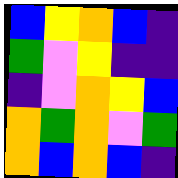[["blue", "yellow", "orange", "blue", "indigo"], ["green", "violet", "yellow", "indigo", "indigo"], ["indigo", "violet", "orange", "yellow", "blue"], ["orange", "green", "orange", "violet", "green"], ["orange", "blue", "orange", "blue", "indigo"]]